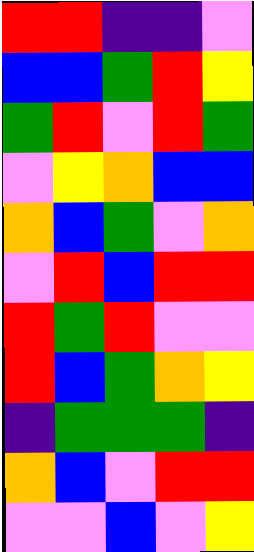[["red", "red", "indigo", "indigo", "violet"], ["blue", "blue", "green", "red", "yellow"], ["green", "red", "violet", "red", "green"], ["violet", "yellow", "orange", "blue", "blue"], ["orange", "blue", "green", "violet", "orange"], ["violet", "red", "blue", "red", "red"], ["red", "green", "red", "violet", "violet"], ["red", "blue", "green", "orange", "yellow"], ["indigo", "green", "green", "green", "indigo"], ["orange", "blue", "violet", "red", "red"], ["violet", "violet", "blue", "violet", "yellow"]]